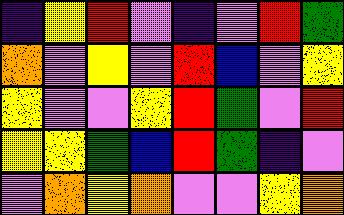[["indigo", "yellow", "red", "violet", "indigo", "violet", "red", "green"], ["orange", "violet", "yellow", "violet", "red", "blue", "violet", "yellow"], ["yellow", "violet", "violet", "yellow", "red", "green", "violet", "red"], ["yellow", "yellow", "green", "blue", "red", "green", "indigo", "violet"], ["violet", "orange", "yellow", "orange", "violet", "violet", "yellow", "orange"]]